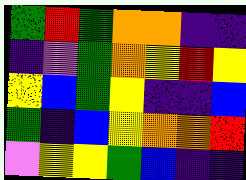[["green", "red", "green", "orange", "orange", "indigo", "indigo"], ["indigo", "violet", "green", "orange", "yellow", "red", "yellow"], ["yellow", "blue", "green", "yellow", "indigo", "indigo", "blue"], ["green", "indigo", "blue", "yellow", "orange", "orange", "red"], ["violet", "yellow", "yellow", "green", "blue", "indigo", "indigo"]]